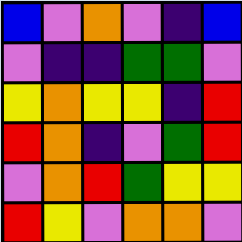[["blue", "violet", "orange", "violet", "indigo", "blue"], ["violet", "indigo", "indigo", "green", "green", "violet"], ["yellow", "orange", "yellow", "yellow", "indigo", "red"], ["red", "orange", "indigo", "violet", "green", "red"], ["violet", "orange", "red", "green", "yellow", "yellow"], ["red", "yellow", "violet", "orange", "orange", "violet"]]